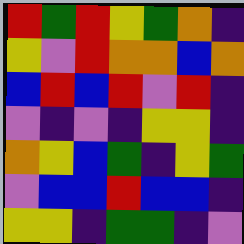[["red", "green", "red", "yellow", "green", "orange", "indigo"], ["yellow", "violet", "red", "orange", "orange", "blue", "orange"], ["blue", "red", "blue", "red", "violet", "red", "indigo"], ["violet", "indigo", "violet", "indigo", "yellow", "yellow", "indigo"], ["orange", "yellow", "blue", "green", "indigo", "yellow", "green"], ["violet", "blue", "blue", "red", "blue", "blue", "indigo"], ["yellow", "yellow", "indigo", "green", "green", "indigo", "violet"]]